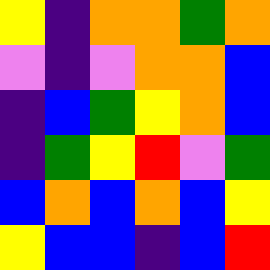[["yellow", "indigo", "orange", "orange", "green", "orange"], ["violet", "indigo", "violet", "orange", "orange", "blue"], ["indigo", "blue", "green", "yellow", "orange", "blue"], ["indigo", "green", "yellow", "red", "violet", "green"], ["blue", "orange", "blue", "orange", "blue", "yellow"], ["yellow", "blue", "blue", "indigo", "blue", "red"]]